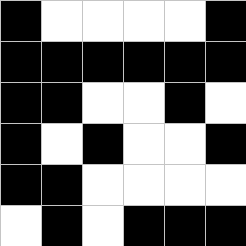[["black", "white", "white", "white", "white", "black"], ["black", "black", "black", "black", "black", "black"], ["black", "black", "white", "white", "black", "white"], ["black", "white", "black", "white", "white", "black"], ["black", "black", "white", "white", "white", "white"], ["white", "black", "white", "black", "black", "black"]]